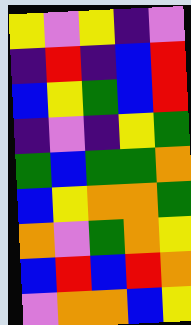[["yellow", "violet", "yellow", "indigo", "violet"], ["indigo", "red", "indigo", "blue", "red"], ["blue", "yellow", "green", "blue", "red"], ["indigo", "violet", "indigo", "yellow", "green"], ["green", "blue", "green", "green", "orange"], ["blue", "yellow", "orange", "orange", "green"], ["orange", "violet", "green", "orange", "yellow"], ["blue", "red", "blue", "red", "orange"], ["violet", "orange", "orange", "blue", "yellow"]]